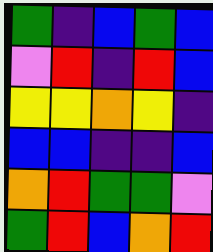[["green", "indigo", "blue", "green", "blue"], ["violet", "red", "indigo", "red", "blue"], ["yellow", "yellow", "orange", "yellow", "indigo"], ["blue", "blue", "indigo", "indigo", "blue"], ["orange", "red", "green", "green", "violet"], ["green", "red", "blue", "orange", "red"]]